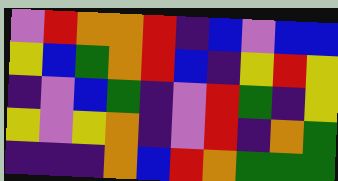[["violet", "red", "orange", "orange", "red", "indigo", "blue", "violet", "blue", "blue"], ["yellow", "blue", "green", "orange", "red", "blue", "indigo", "yellow", "red", "yellow"], ["indigo", "violet", "blue", "green", "indigo", "violet", "red", "green", "indigo", "yellow"], ["yellow", "violet", "yellow", "orange", "indigo", "violet", "red", "indigo", "orange", "green"], ["indigo", "indigo", "indigo", "orange", "blue", "red", "orange", "green", "green", "green"]]